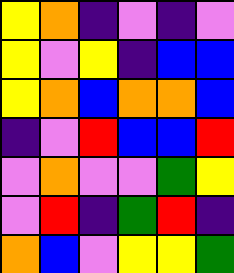[["yellow", "orange", "indigo", "violet", "indigo", "violet"], ["yellow", "violet", "yellow", "indigo", "blue", "blue"], ["yellow", "orange", "blue", "orange", "orange", "blue"], ["indigo", "violet", "red", "blue", "blue", "red"], ["violet", "orange", "violet", "violet", "green", "yellow"], ["violet", "red", "indigo", "green", "red", "indigo"], ["orange", "blue", "violet", "yellow", "yellow", "green"]]